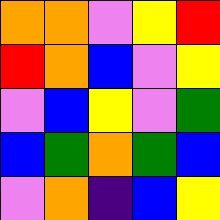[["orange", "orange", "violet", "yellow", "red"], ["red", "orange", "blue", "violet", "yellow"], ["violet", "blue", "yellow", "violet", "green"], ["blue", "green", "orange", "green", "blue"], ["violet", "orange", "indigo", "blue", "yellow"]]